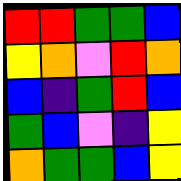[["red", "red", "green", "green", "blue"], ["yellow", "orange", "violet", "red", "orange"], ["blue", "indigo", "green", "red", "blue"], ["green", "blue", "violet", "indigo", "yellow"], ["orange", "green", "green", "blue", "yellow"]]